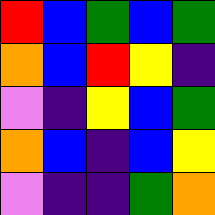[["red", "blue", "green", "blue", "green"], ["orange", "blue", "red", "yellow", "indigo"], ["violet", "indigo", "yellow", "blue", "green"], ["orange", "blue", "indigo", "blue", "yellow"], ["violet", "indigo", "indigo", "green", "orange"]]